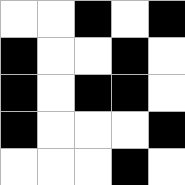[["white", "white", "black", "white", "black"], ["black", "white", "white", "black", "white"], ["black", "white", "black", "black", "white"], ["black", "white", "white", "white", "black"], ["white", "white", "white", "black", "white"]]